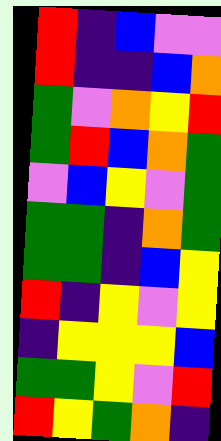[["red", "indigo", "blue", "violet", "violet"], ["red", "indigo", "indigo", "blue", "orange"], ["green", "violet", "orange", "yellow", "red"], ["green", "red", "blue", "orange", "green"], ["violet", "blue", "yellow", "violet", "green"], ["green", "green", "indigo", "orange", "green"], ["green", "green", "indigo", "blue", "yellow"], ["red", "indigo", "yellow", "violet", "yellow"], ["indigo", "yellow", "yellow", "yellow", "blue"], ["green", "green", "yellow", "violet", "red"], ["red", "yellow", "green", "orange", "indigo"]]